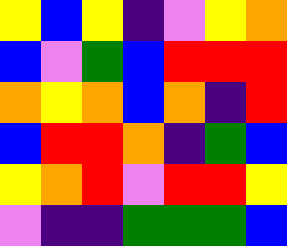[["yellow", "blue", "yellow", "indigo", "violet", "yellow", "orange"], ["blue", "violet", "green", "blue", "red", "red", "red"], ["orange", "yellow", "orange", "blue", "orange", "indigo", "red"], ["blue", "red", "red", "orange", "indigo", "green", "blue"], ["yellow", "orange", "red", "violet", "red", "red", "yellow"], ["violet", "indigo", "indigo", "green", "green", "green", "blue"]]